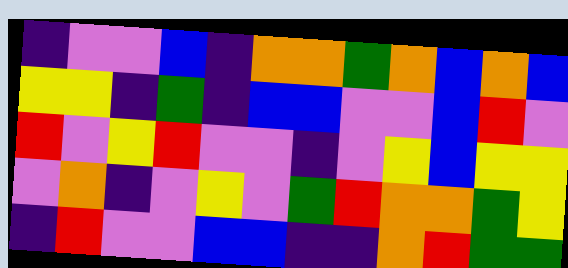[["indigo", "violet", "violet", "blue", "indigo", "orange", "orange", "green", "orange", "blue", "orange", "blue"], ["yellow", "yellow", "indigo", "green", "indigo", "blue", "blue", "violet", "violet", "blue", "red", "violet"], ["red", "violet", "yellow", "red", "violet", "violet", "indigo", "violet", "yellow", "blue", "yellow", "yellow"], ["violet", "orange", "indigo", "violet", "yellow", "violet", "green", "red", "orange", "orange", "green", "yellow"], ["indigo", "red", "violet", "violet", "blue", "blue", "indigo", "indigo", "orange", "red", "green", "green"]]